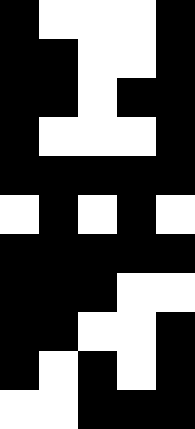[["black", "white", "white", "white", "black"], ["black", "black", "white", "white", "black"], ["black", "black", "white", "black", "black"], ["black", "white", "white", "white", "black"], ["black", "black", "black", "black", "black"], ["white", "black", "white", "black", "white"], ["black", "black", "black", "black", "black"], ["black", "black", "black", "white", "white"], ["black", "black", "white", "white", "black"], ["black", "white", "black", "white", "black"], ["white", "white", "black", "black", "black"]]